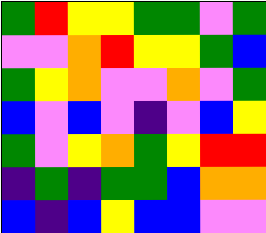[["green", "red", "yellow", "yellow", "green", "green", "violet", "green"], ["violet", "violet", "orange", "red", "yellow", "yellow", "green", "blue"], ["green", "yellow", "orange", "violet", "violet", "orange", "violet", "green"], ["blue", "violet", "blue", "violet", "indigo", "violet", "blue", "yellow"], ["green", "violet", "yellow", "orange", "green", "yellow", "red", "red"], ["indigo", "green", "indigo", "green", "green", "blue", "orange", "orange"], ["blue", "indigo", "blue", "yellow", "blue", "blue", "violet", "violet"]]